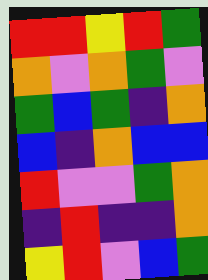[["red", "red", "yellow", "red", "green"], ["orange", "violet", "orange", "green", "violet"], ["green", "blue", "green", "indigo", "orange"], ["blue", "indigo", "orange", "blue", "blue"], ["red", "violet", "violet", "green", "orange"], ["indigo", "red", "indigo", "indigo", "orange"], ["yellow", "red", "violet", "blue", "green"]]